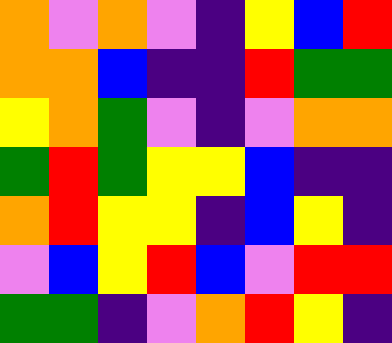[["orange", "violet", "orange", "violet", "indigo", "yellow", "blue", "red"], ["orange", "orange", "blue", "indigo", "indigo", "red", "green", "green"], ["yellow", "orange", "green", "violet", "indigo", "violet", "orange", "orange"], ["green", "red", "green", "yellow", "yellow", "blue", "indigo", "indigo"], ["orange", "red", "yellow", "yellow", "indigo", "blue", "yellow", "indigo"], ["violet", "blue", "yellow", "red", "blue", "violet", "red", "red"], ["green", "green", "indigo", "violet", "orange", "red", "yellow", "indigo"]]